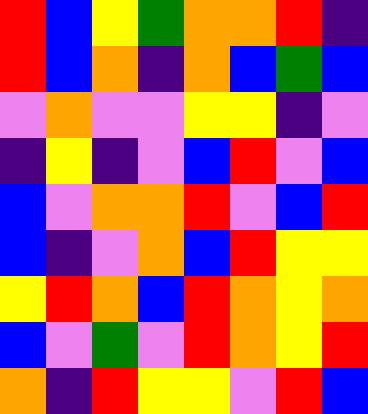[["red", "blue", "yellow", "green", "orange", "orange", "red", "indigo"], ["red", "blue", "orange", "indigo", "orange", "blue", "green", "blue"], ["violet", "orange", "violet", "violet", "yellow", "yellow", "indigo", "violet"], ["indigo", "yellow", "indigo", "violet", "blue", "red", "violet", "blue"], ["blue", "violet", "orange", "orange", "red", "violet", "blue", "red"], ["blue", "indigo", "violet", "orange", "blue", "red", "yellow", "yellow"], ["yellow", "red", "orange", "blue", "red", "orange", "yellow", "orange"], ["blue", "violet", "green", "violet", "red", "orange", "yellow", "red"], ["orange", "indigo", "red", "yellow", "yellow", "violet", "red", "blue"]]